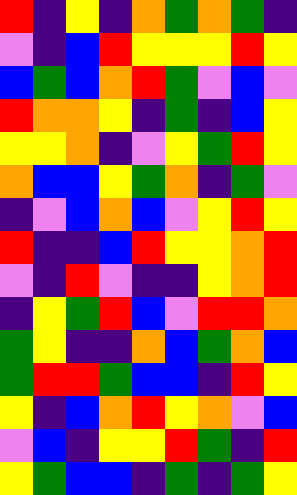[["red", "indigo", "yellow", "indigo", "orange", "green", "orange", "green", "indigo"], ["violet", "indigo", "blue", "red", "yellow", "yellow", "yellow", "red", "yellow"], ["blue", "green", "blue", "orange", "red", "green", "violet", "blue", "violet"], ["red", "orange", "orange", "yellow", "indigo", "green", "indigo", "blue", "yellow"], ["yellow", "yellow", "orange", "indigo", "violet", "yellow", "green", "red", "yellow"], ["orange", "blue", "blue", "yellow", "green", "orange", "indigo", "green", "violet"], ["indigo", "violet", "blue", "orange", "blue", "violet", "yellow", "red", "yellow"], ["red", "indigo", "indigo", "blue", "red", "yellow", "yellow", "orange", "red"], ["violet", "indigo", "red", "violet", "indigo", "indigo", "yellow", "orange", "red"], ["indigo", "yellow", "green", "red", "blue", "violet", "red", "red", "orange"], ["green", "yellow", "indigo", "indigo", "orange", "blue", "green", "orange", "blue"], ["green", "red", "red", "green", "blue", "blue", "indigo", "red", "yellow"], ["yellow", "indigo", "blue", "orange", "red", "yellow", "orange", "violet", "blue"], ["violet", "blue", "indigo", "yellow", "yellow", "red", "green", "indigo", "red"], ["yellow", "green", "blue", "blue", "indigo", "green", "indigo", "green", "yellow"]]